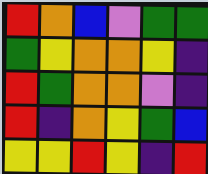[["red", "orange", "blue", "violet", "green", "green"], ["green", "yellow", "orange", "orange", "yellow", "indigo"], ["red", "green", "orange", "orange", "violet", "indigo"], ["red", "indigo", "orange", "yellow", "green", "blue"], ["yellow", "yellow", "red", "yellow", "indigo", "red"]]